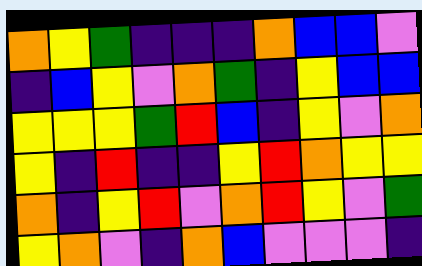[["orange", "yellow", "green", "indigo", "indigo", "indigo", "orange", "blue", "blue", "violet"], ["indigo", "blue", "yellow", "violet", "orange", "green", "indigo", "yellow", "blue", "blue"], ["yellow", "yellow", "yellow", "green", "red", "blue", "indigo", "yellow", "violet", "orange"], ["yellow", "indigo", "red", "indigo", "indigo", "yellow", "red", "orange", "yellow", "yellow"], ["orange", "indigo", "yellow", "red", "violet", "orange", "red", "yellow", "violet", "green"], ["yellow", "orange", "violet", "indigo", "orange", "blue", "violet", "violet", "violet", "indigo"]]